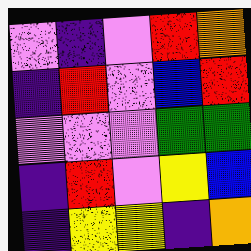[["violet", "indigo", "violet", "red", "orange"], ["indigo", "red", "violet", "blue", "red"], ["violet", "violet", "violet", "green", "green"], ["indigo", "red", "violet", "yellow", "blue"], ["indigo", "yellow", "yellow", "indigo", "orange"]]